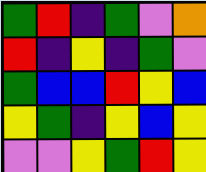[["green", "red", "indigo", "green", "violet", "orange"], ["red", "indigo", "yellow", "indigo", "green", "violet"], ["green", "blue", "blue", "red", "yellow", "blue"], ["yellow", "green", "indigo", "yellow", "blue", "yellow"], ["violet", "violet", "yellow", "green", "red", "yellow"]]